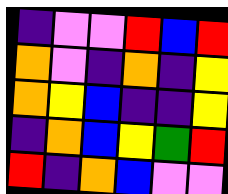[["indigo", "violet", "violet", "red", "blue", "red"], ["orange", "violet", "indigo", "orange", "indigo", "yellow"], ["orange", "yellow", "blue", "indigo", "indigo", "yellow"], ["indigo", "orange", "blue", "yellow", "green", "red"], ["red", "indigo", "orange", "blue", "violet", "violet"]]